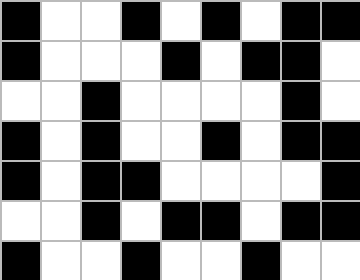[["black", "white", "white", "black", "white", "black", "white", "black", "black"], ["black", "white", "white", "white", "black", "white", "black", "black", "white"], ["white", "white", "black", "white", "white", "white", "white", "black", "white"], ["black", "white", "black", "white", "white", "black", "white", "black", "black"], ["black", "white", "black", "black", "white", "white", "white", "white", "black"], ["white", "white", "black", "white", "black", "black", "white", "black", "black"], ["black", "white", "white", "black", "white", "white", "black", "white", "white"]]